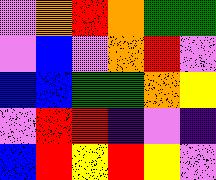[["violet", "orange", "red", "orange", "green", "green"], ["violet", "blue", "violet", "orange", "red", "violet"], ["blue", "blue", "green", "green", "orange", "yellow"], ["violet", "red", "red", "indigo", "violet", "indigo"], ["blue", "red", "yellow", "red", "yellow", "violet"]]